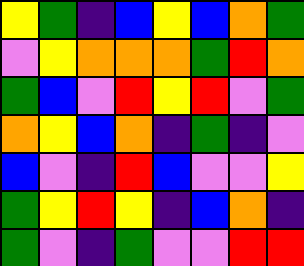[["yellow", "green", "indigo", "blue", "yellow", "blue", "orange", "green"], ["violet", "yellow", "orange", "orange", "orange", "green", "red", "orange"], ["green", "blue", "violet", "red", "yellow", "red", "violet", "green"], ["orange", "yellow", "blue", "orange", "indigo", "green", "indigo", "violet"], ["blue", "violet", "indigo", "red", "blue", "violet", "violet", "yellow"], ["green", "yellow", "red", "yellow", "indigo", "blue", "orange", "indigo"], ["green", "violet", "indigo", "green", "violet", "violet", "red", "red"]]